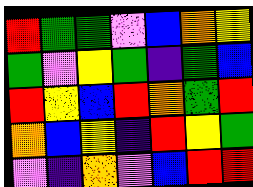[["red", "green", "green", "violet", "blue", "orange", "yellow"], ["green", "violet", "yellow", "green", "indigo", "green", "blue"], ["red", "yellow", "blue", "red", "orange", "green", "red"], ["orange", "blue", "yellow", "indigo", "red", "yellow", "green"], ["violet", "indigo", "orange", "violet", "blue", "red", "red"]]